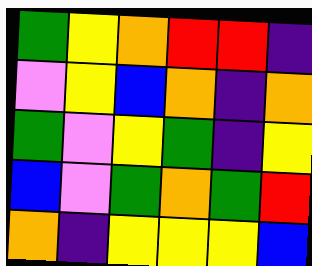[["green", "yellow", "orange", "red", "red", "indigo"], ["violet", "yellow", "blue", "orange", "indigo", "orange"], ["green", "violet", "yellow", "green", "indigo", "yellow"], ["blue", "violet", "green", "orange", "green", "red"], ["orange", "indigo", "yellow", "yellow", "yellow", "blue"]]